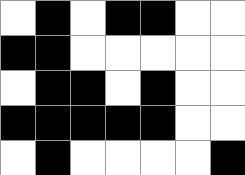[["white", "black", "white", "black", "black", "white", "white"], ["black", "black", "white", "white", "white", "white", "white"], ["white", "black", "black", "white", "black", "white", "white"], ["black", "black", "black", "black", "black", "white", "white"], ["white", "black", "white", "white", "white", "white", "black"]]